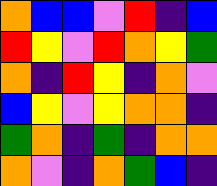[["orange", "blue", "blue", "violet", "red", "indigo", "blue"], ["red", "yellow", "violet", "red", "orange", "yellow", "green"], ["orange", "indigo", "red", "yellow", "indigo", "orange", "violet"], ["blue", "yellow", "violet", "yellow", "orange", "orange", "indigo"], ["green", "orange", "indigo", "green", "indigo", "orange", "orange"], ["orange", "violet", "indigo", "orange", "green", "blue", "indigo"]]